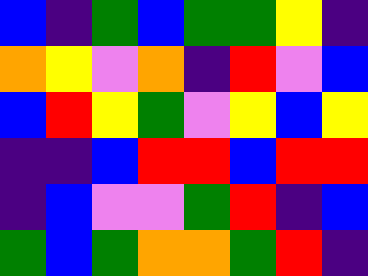[["blue", "indigo", "green", "blue", "green", "green", "yellow", "indigo"], ["orange", "yellow", "violet", "orange", "indigo", "red", "violet", "blue"], ["blue", "red", "yellow", "green", "violet", "yellow", "blue", "yellow"], ["indigo", "indigo", "blue", "red", "red", "blue", "red", "red"], ["indigo", "blue", "violet", "violet", "green", "red", "indigo", "blue"], ["green", "blue", "green", "orange", "orange", "green", "red", "indigo"]]